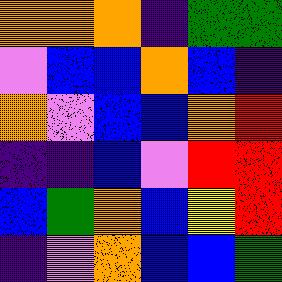[["orange", "orange", "orange", "indigo", "green", "green"], ["violet", "blue", "blue", "orange", "blue", "indigo"], ["orange", "violet", "blue", "blue", "orange", "red"], ["indigo", "indigo", "blue", "violet", "red", "red"], ["blue", "green", "orange", "blue", "yellow", "red"], ["indigo", "violet", "orange", "blue", "blue", "green"]]